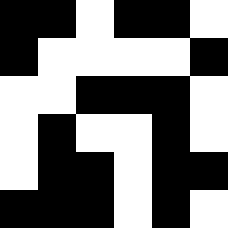[["black", "black", "white", "black", "black", "white"], ["black", "white", "white", "white", "white", "black"], ["white", "white", "black", "black", "black", "white"], ["white", "black", "white", "white", "black", "white"], ["white", "black", "black", "white", "black", "black"], ["black", "black", "black", "white", "black", "white"]]